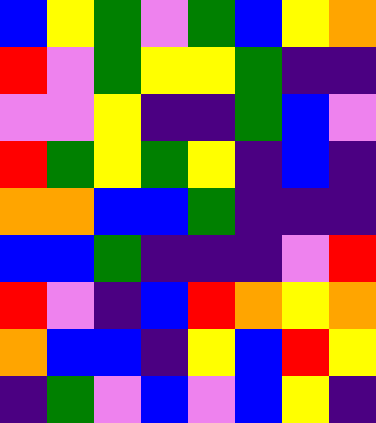[["blue", "yellow", "green", "violet", "green", "blue", "yellow", "orange"], ["red", "violet", "green", "yellow", "yellow", "green", "indigo", "indigo"], ["violet", "violet", "yellow", "indigo", "indigo", "green", "blue", "violet"], ["red", "green", "yellow", "green", "yellow", "indigo", "blue", "indigo"], ["orange", "orange", "blue", "blue", "green", "indigo", "indigo", "indigo"], ["blue", "blue", "green", "indigo", "indigo", "indigo", "violet", "red"], ["red", "violet", "indigo", "blue", "red", "orange", "yellow", "orange"], ["orange", "blue", "blue", "indigo", "yellow", "blue", "red", "yellow"], ["indigo", "green", "violet", "blue", "violet", "blue", "yellow", "indigo"]]